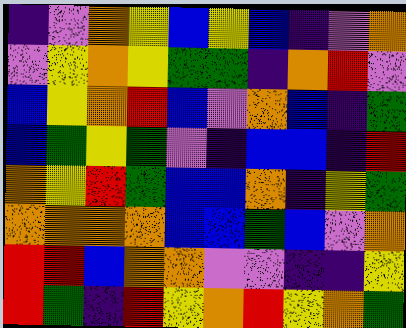[["indigo", "violet", "orange", "yellow", "blue", "yellow", "blue", "indigo", "violet", "orange"], ["violet", "yellow", "orange", "yellow", "green", "green", "indigo", "orange", "red", "violet"], ["blue", "yellow", "orange", "red", "blue", "violet", "orange", "blue", "indigo", "green"], ["blue", "green", "yellow", "green", "violet", "indigo", "blue", "blue", "indigo", "red"], ["orange", "yellow", "red", "green", "blue", "blue", "orange", "indigo", "yellow", "green"], ["orange", "orange", "orange", "orange", "blue", "blue", "green", "blue", "violet", "orange"], ["red", "red", "blue", "orange", "orange", "violet", "violet", "indigo", "indigo", "yellow"], ["red", "green", "indigo", "red", "yellow", "orange", "red", "yellow", "orange", "green"]]